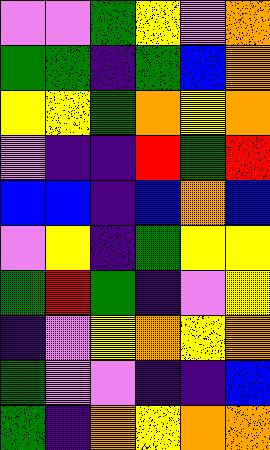[["violet", "violet", "green", "yellow", "violet", "orange"], ["green", "green", "indigo", "green", "blue", "orange"], ["yellow", "yellow", "green", "orange", "yellow", "orange"], ["violet", "indigo", "indigo", "red", "green", "red"], ["blue", "blue", "indigo", "blue", "orange", "blue"], ["violet", "yellow", "indigo", "green", "yellow", "yellow"], ["green", "red", "green", "indigo", "violet", "yellow"], ["indigo", "violet", "yellow", "orange", "yellow", "orange"], ["green", "violet", "violet", "indigo", "indigo", "blue"], ["green", "indigo", "orange", "yellow", "orange", "orange"]]